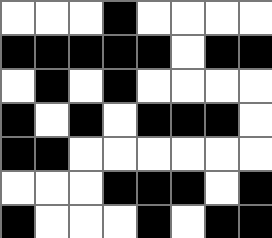[["white", "white", "white", "black", "white", "white", "white", "white"], ["black", "black", "black", "black", "black", "white", "black", "black"], ["white", "black", "white", "black", "white", "white", "white", "white"], ["black", "white", "black", "white", "black", "black", "black", "white"], ["black", "black", "white", "white", "white", "white", "white", "white"], ["white", "white", "white", "black", "black", "black", "white", "black"], ["black", "white", "white", "white", "black", "white", "black", "black"]]